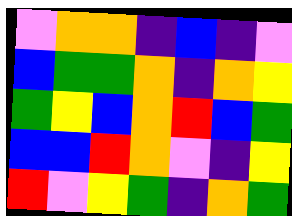[["violet", "orange", "orange", "indigo", "blue", "indigo", "violet"], ["blue", "green", "green", "orange", "indigo", "orange", "yellow"], ["green", "yellow", "blue", "orange", "red", "blue", "green"], ["blue", "blue", "red", "orange", "violet", "indigo", "yellow"], ["red", "violet", "yellow", "green", "indigo", "orange", "green"]]